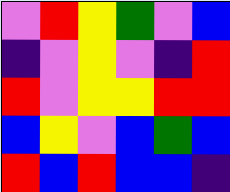[["violet", "red", "yellow", "green", "violet", "blue"], ["indigo", "violet", "yellow", "violet", "indigo", "red"], ["red", "violet", "yellow", "yellow", "red", "red"], ["blue", "yellow", "violet", "blue", "green", "blue"], ["red", "blue", "red", "blue", "blue", "indigo"]]